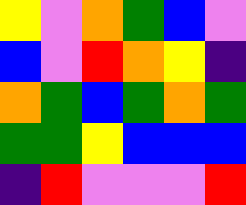[["yellow", "violet", "orange", "green", "blue", "violet"], ["blue", "violet", "red", "orange", "yellow", "indigo"], ["orange", "green", "blue", "green", "orange", "green"], ["green", "green", "yellow", "blue", "blue", "blue"], ["indigo", "red", "violet", "violet", "violet", "red"]]